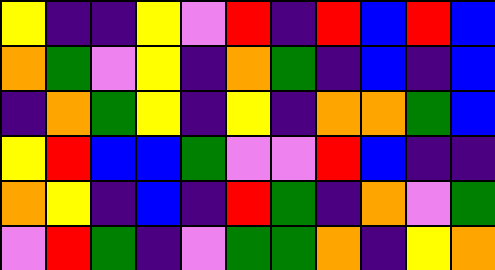[["yellow", "indigo", "indigo", "yellow", "violet", "red", "indigo", "red", "blue", "red", "blue"], ["orange", "green", "violet", "yellow", "indigo", "orange", "green", "indigo", "blue", "indigo", "blue"], ["indigo", "orange", "green", "yellow", "indigo", "yellow", "indigo", "orange", "orange", "green", "blue"], ["yellow", "red", "blue", "blue", "green", "violet", "violet", "red", "blue", "indigo", "indigo"], ["orange", "yellow", "indigo", "blue", "indigo", "red", "green", "indigo", "orange", "violet", "green"], ["violet", "red", "green", "indigo", "violet", "green", "green", "orange", "indigo", "yellow", "orange"]]